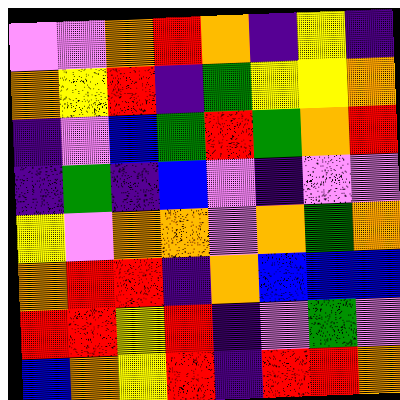[["violet", "violet", "orange", "red", "orange", "indigo", "yellow", "indigo"], ["orange", "yellow", "red", "indigo", "green", "yellow", "yellow", "orange"], ["indigo", "violet", "blue", "green", "red", "green", "orange", "red"], ["indigo", "green", "indigo", "blue", "violet", "indigo", "violet", "violet"], ["yellow", "violet", "orange", "orange", "violet", "orange", "green", "orange"], ["orange", "red", "red", "indigo", "orange", "blue", "blue", "blue"], ["red", "red", "yellow", "red", "indigo", "violet", "green", "violet"], ["blue", "orange", "yellow", "red", "indigo", "red", "red", "orange"]]